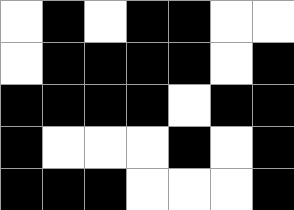[["white", "black", "white", "black", "black", "white", "white"], ["white", "black", "black", "black", "black", "white", "black"], ["black", "black", "black", "black", "white", "black", "black"], ["black", "white", "white", "white", "black", "white", "black"], ["black", "black", "black", "white", "white", "white", "black"]]